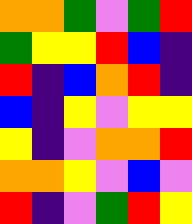[["orange", "orange", "green", "violet", "green", "red"], ["green", "yellow", "yellow", "red", "blue", "indigo"], ["red", "indigo", "blue", "orange", "red", "indigo"], ["blue", "indigo", "yellow", "violet", "yellow", "yellow"], ["yellow", "indigo", "violet", "orange", "orange", "red"], ["orange", "orange", "yellow", "violet", "blue", "violet"], ["red", "indigo", "violet", "green", "red", "yellow"]]